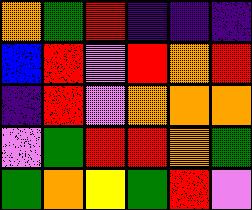[["orange", "green", "red", "indigo", "indigo", "indigo"], ["blue", "red", "violet", "red", "orange", "red"], ["indigo", "red", "violet", "orange", "orange", "orange"], ["violet", "green", "red", "red", "orange", "green"], ["green", "orange", "yellow", "green", "red", "violet"]]